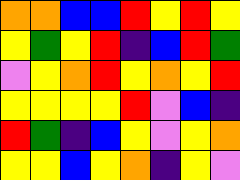[["orange", "orange", "blue", "blue", "red", "yellow", "red", "yellow"], ["yellow", "green", "yellow", "red", "indigo", "blue", "red", "green"], ["violet", "yellow", "orange", "red", "yellow", "orange", "yellow", "red"], ["yellow", "yellow", "yellow", "yellow", "red", "violet", "blue", "indigo"], ["red", "green", "indigo", "blue", "yellow", "violet", "yellow", "orange"], ["yellow", "yellow", "blue", "yellow", "orange", "indigo", "yellow", "violet"]]